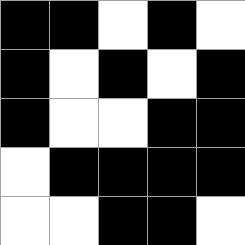[["black", "black", "white", "black", "white"], ["black", "white", "black", "white", "black"], ["black", "white", "white", "black", "black"], ["white", "black", "black", "black", "black"], ["white", "white", "black", "black", "white"]]